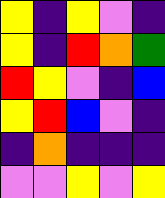[["yellow", "indigo", "yellow", "violet", "indigo"], ["yellow", "indigo", "red", "orange", "green"], ["red", "yellow", "violet", "indigo", "blue"], ["yellow", "red", "blue", "violet", "indigo"], ["indigo", "orange", "indigo", "indigo", "indigo"], ["violet", "violet", "yellow", "violet", "yellow"]]